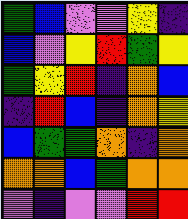[["green", "blue", "violet", "violet", "yellow", "indigo"], ["blue", "violet", "yellow", "red", "green", "yellow"], ["green", "yellow", "red", "indigo", "orange", "blue"], ["indigo", "red", "blue", "indigo", "orange", "yellow"], ["blue", "green", "green", "orange", "indigo", "orange"], ["orange", "orange", "blue", "green", "orange", "orange"], ["violet", "indigo", "violet", "violet", "red", "red"]]